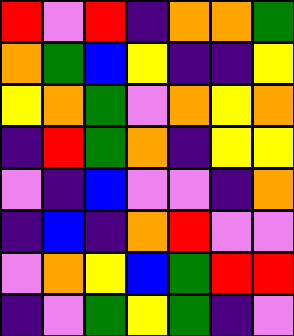[["red", "violet", "red", "indigo", "orange", "orange", "green"], ["orange", "green", "blue", "yellow", "indigo", "indigo", "yellow"], ["yellow", "orange", "green", "violet", "orange", "yellow", "orange"], ["indigo", "red", "green", "orange", "indigo", "yellow", "yellow"], ["violet", "indigo", "blue", "violet", "violet", "indigo", "orange"], ["indigo", "blue", "indigo", "orange", "red", "violet", "violet"], ["violet", "orange", "yellow", "blue", "green", "red", "red"], ["indigo", "violet", "green", "yellow", "green", "indigo", "violet"]]